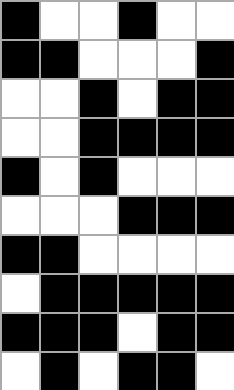[["black", "white", "white", "black", "white", "white"], ["black", "black", "white", "white", "white", "black"], ["white", "white", "black", "white", "black", "black"], ["white", "white", "black", "black", "black", "black"], ["black", "white", "black", "white", "white", "white"], ["white", "white", "white", "black", "black", "black"], ["black", "black", "white", "white", "white", "white"], ["white", "black", "black", "black", "black", "black"], ["black", "black", "black", "white", "black", "black"], ["white", "black", "white", "black", "black", "white"]]